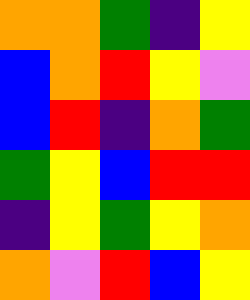[["orange", "orange", "green", "indigo", "yellow"], ["blue", "orange", "red", "yellow", "violet"], ["blue", "red", "indigo", "orange", "green"], ["green", "yellow", "blue", "red", "red"], ["indigo", "yellow", "green", "yellow", "orange"], ["orange", "violet", "red", "blue", "yellow"]]